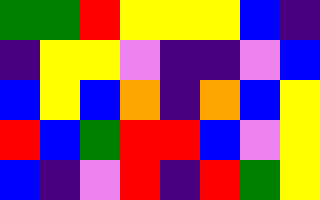[["green", "green", "red", "yellow", "yellow", "yellow", "blue", "indigo"], ["indigo", "yellow", "yellow", "violet", "indigo", "indigo", "violet", "blue"], ["blue", "yellow", "blue", "orange", "indigo", "orange", "blue", "yellow"], ["red", "blue", "green", "red", "red", "blue", "violet", "yellow"], ["blue", "indigo", "violet", "red", "indigo", "red", "green", "yellow"]]